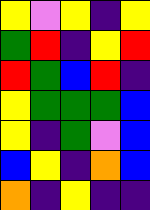[["yellow", "violet", "yellow", "indigo", "yellow"], ["green", "red", "indigo", "yellow", "red"], ["red", "green", "blue", "red", "indigo"], ["yellow", "green", "green", "green", "blue"], ["yellow", "indigo", "green", "violet", "blue"], ["blue", "yellow", "indigo", "orange", "blue"], ["orange", "indigo", "yellow", "indigo", "indigo"]]